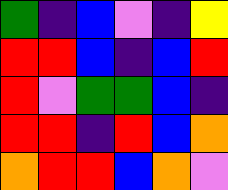[["green", "indigo", "blue", "violet", "indigo", "yellow"], ["red", "red", "blue", "indigo", "blue", "red"], ["red", "violet", "green", "green", "blue", "indigo"], ["red", "red", "indigo", "red", "blue", "orange"], ["orange", "red", "red", "blue", "orange", "violet"]]